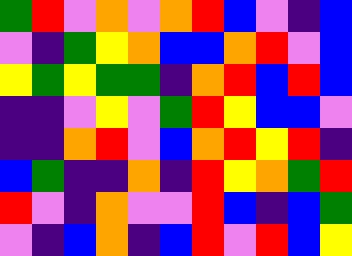[["green", "red", "violet", "orange", "violet", "orange", "red", "blue", "violet", "indigo", "blue"], ["violet", "indigo", "green", "yellow", "orange", "blue", "blue", "orange", "red", "violet", "blue"], ["yellow", "green", "yellow", "green", "green", "indigo", "orange", "red", "blue", "red", "blue"], ["indigo", "indigo", "violet", "yellow", "violet", "green", "red", "yellow", "blue", "blue", "violet"], ["indigo", "indigo", "orange", "red", "violet", "blue", "orange", "red", "yellow", "red", "indigo"], ["blue", "green", "indigo", "indigo", "orange", "indigo", "red", "yellow", "orange", "green", "red"], ["red", "violet", "indigo", "orange", "violet", "violet", "red", "blue", "indigo", "blue", "green"], ["violet", "indigo", "blue", "orange", "indigo", "blue", "red", "violet", "red", "blue", "yellow"]]